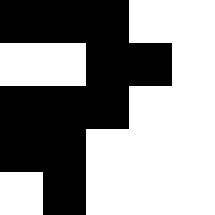[["black", "black", "black", "white", "white"], ["white", "white", "black", "black", "white"], ["black", "black", "black", "white", "white"], ["black", "black", "white", "white", "white"], ["white", "black", "white", "white", "white"]]